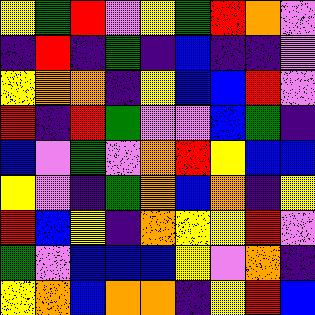[["yellow", "green", "red", "violet", "yellow", "green", "red", "orange", "violet"], ["indigo", "red", "indigo", "green", "indigo", "blue", "indigo", "indigo", "violet"], ["yellow", "orange", "orange", "indigo", "yellow", "blue", "blue", "red", "violet"], ["red", "indigo", "red", "green", "violet", "violet", "blue", "green", "indigo"], ["blue", "violet", "green", "violet", "orange", "red", "yellow", "blue", "blue"], ["yellow", "violet", "indigo", "green", "orange", "blue", "orange", "indigo", "yellow"], ["red", "blue", "yellow", "indigo", "orange", "yellow", "yellow", "red", "violet"], ["green", "violet", "blue", "blue", "blue", "yellow", "violet", "orange", "indigo"], ["yellow", "orange", "blue", "orange", "orange", "indigo", "yellow", "red", "blue"]]